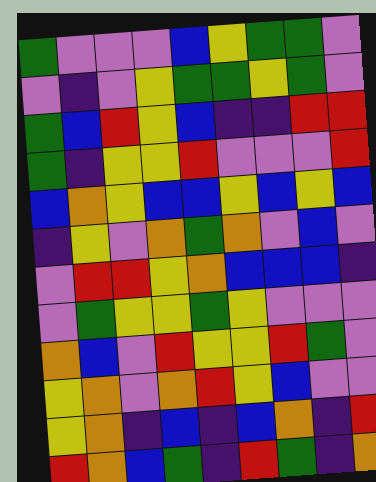[["green", "violet", "violet", "violet", "blue", "yellow", "green", "green", "violet"], ["violet", "indigo", "violet", "yellow", "green", "green", "yellow", "green", "violet"], ["green", "blue", "red", "yellow", "blue", "indigo", "indigo", "red", "red"], ["green", "indigo", "yellow", "yellow", "red", "violet", "violet", "violet", "red"], ["blue", "orange", "yellow", "blue", "blue", "yellow", "blue", "yellow", "blue"], ["indigo", "yellow", "violet", "orange", "green", "orange", "violet", "blue", "violet"], ["violet", "red", "red", "yellow", "orange", "blue", "blue", "blue", "indigo"], ["violet", "green", "yellow", "yellow", "green", "yellow", "violet", "violet", "violet"], ["orange", "blue", "violet", "red", "yellow", "yellow", "red", "green", "violet"], ["yellow", "orange", "violet", "orange", "red", "yellow", "blue", "violet", "violet"], ["yellow", "orange", "indigo", "blue", "indigo", "blue", "orange", "indigo", "red"], ["red", "orange", "blue", "green", "indigo", "red", "green", "indigo", "orange"]]